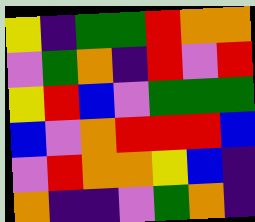[["yellow", "indigo", "green", "green", "red", "orange", "orange"], ["violet", "green", "orange", "indigo", "red", "violet", "red"], ["yellow", "red", "blue", "violet", "green", "green", "green"], ["blue", "violet", "orange", "red", "red", "red", "blue"], ["violet", "red", "orange", "orange", "yellow", "blue", "indigo"], ["orange", "indigo", "indigo", "violet", "green", "orange", "indigo"]]